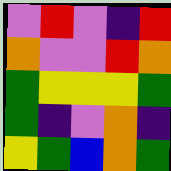[["violet", "red", "violet", "indigo", "red"], ["orange", "violet", "violet", "red", "orange"], ["green", "yellow", "yellow", "yellow", "green"], ["green", "indigo", "violet", "orange", "indigo"], ["yellow", "green", "blue", "orange", "green"]]